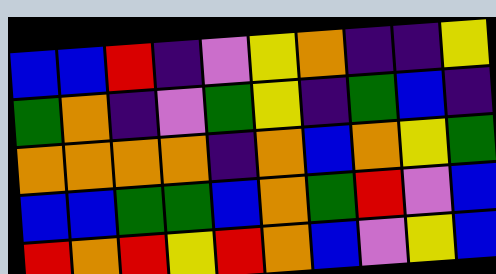[["blue", "blue", "red", "indigo", "violet", "yellow", "orange", "indigo", "indigo", "yellow"], ["green", "orange", "indigo", "violet", "green", "yellow", "indigo", "green", "blue", "indigo"], ["orange", "orange", "orange", "orange", "indigo", "orange", "blue", "orange", "yellow", "green"], ["blue", "blue", "green", "green", "blue", "orange", "green", "red", "violet", "blue"], ["red", "orange", "red", "yellow", "red", "orange", "blue", "violet", "yellow", "blue"]]